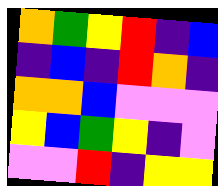[["orange", "green", "yellow", "red", "indigo", "blue"], ["indigo", "blue", "indigo", "red", "orange", "indigo"], ["orange", "orange", "blue", "violet", "violet", "violet"], ["yellow", "blue", "green", "yellow", "indigo", "violet"], ["violet", "violet", "red", "indigo", "yellow", "yellow"]]